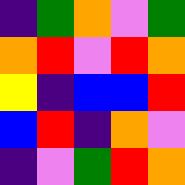[["indigo", "green", "orange", "violet", "green"], ["orange", "red", "violet", "red", "orange"], ["yellow", "indigo", "blue", "blue", "red"], ["blue", "red", "indigo", "orange", "violet"], ["indigo", "violet", "green", "red", "orange"]]